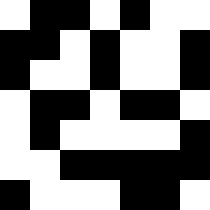[["white", "black", "black", "white", "black", "white", "white"], ["black", "black", "white", "black", "white", "white", "black"], ["black", "white", "white", "black", "white", "white", "black"], ["white", "black", "black", "white", "black", "black", "white"], ["white", "black", "white", "white", "white", "white", "black"], ["white", "white", "black", "black", "black", "black", "black"], ["black", "white", "white", "white", "black", "black", "white"]]